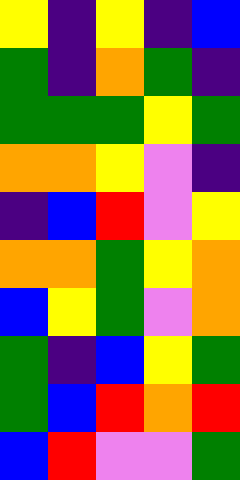[["yellow", "indigo", "yellow", "indigo", "blue"], ["green", "indigo", "orange", "green", "indigo"], ["green", "green", "green", "yellow", "green"], ["orange", "orange", "yellow", "violet", "indigo"], ["indigo", "blue", "red", "violet", "yellow"], ["orange", "orange", "green", "yellow", "orange"], ["blue", "yellow", "green", "violet", "orange"], ["green", "indigo", "blue", "yellow", "green"], ["green", "blue", "red", "orange", "red"], ["blue", "red", "violet", "violet", "green"]]